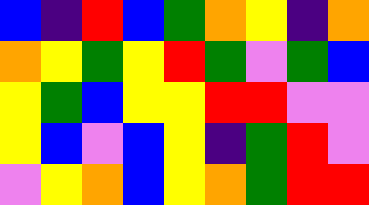[["blue", "indigo", "red", "blue", "green", "orange", "yellow", "indigo", "orange"], ["orange", "yellow", "green", "yellow", "red", "green", "violet", "green", "blue"], ["yellow", "green", "blue", "yellow", "yellow", "red", "red", "violet", "violet"], ["yellow", "blue", "violet", "blue", "yellow", "indigo", "green", "red", "violet"], ["violet", "yellow", "orange", "blue", "yellow", "orange", "green", "red", "red"]]